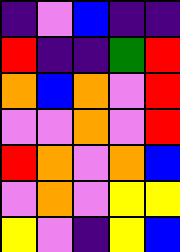[["indigo", "violet", "blue", "indigo", "indigo"], ["red", "indigo", "indigo", "green", "red"], ["orange", "blue", "orange", "violet", "red"], ["violet", "violet", "orange", "violet", "red"], ["red", "orange", "violet", "orange", "blue"], ["violet", "orange", "violet", "yellow", "yellow"], ["yellow", "violet", "indigo", "yellow", "blue"]]